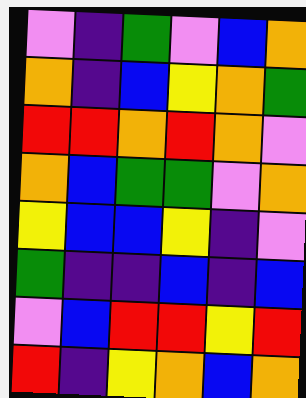[["violet", "indigo", "green", "violet", "blue", "orange"], ["orange", "indigo", "blue", "yellow", "orange", "green"], ["red", "red", "orange", "red", "orange", "violet"], ["orange", "blue", "green", "green", "violet", "orange"], ["yellow", "blue", "blue", "yellow", "indigo", "violet"], ["green", "indigo", "indigo", "blue", "indigo", "blue"], ["violet", "blue", "red", "red", "yellow", "red"], ["red", "indigo", "yellow", "orange", "blue", "orange"]]